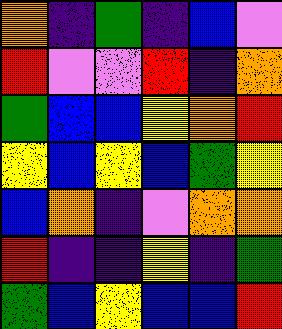[["orange", "indigo", "green", "indigo", "blue", "violet"], ["red", "violet", "violet", "red", "indigo", "orange"], ["green", "blue", "blue", "yellow", "orange", "red"], ["yellow", "blue", "yellow", "blue", "green", "yellow"], ["blue", "orange", "indigo", "violet", "orange", "orange"], ["red", "indigo", "indigo", "yellow", "indigo", "green"], ["green", "blue", "yellow", "blue", "blue", "red"]]